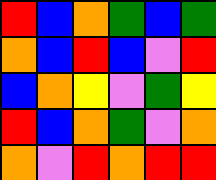[["red", "blue", "orange", "green", "blue", "green"], ["orange", "blue", "red", "blue", "violet", "red"], ["blue", "orange", "yellow", "violet", "green", "yellow"], ["red", "blue", "orange", "green", "violet", "orange"], ["orange", "violet", "red", "orange", "red", "red"]]